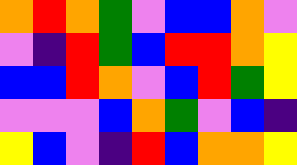[["orange", "red", "orange", "green", "violet", "blue", "blue", "orange", "violet"], ["violet", "indigo", "red", "green", "blue", "red", "red", "orange", "yellow"], ["blue", "blue", "red", "orange", "violet", "blue", "red", "green", "yellow"], ["violet", "violet", "violet", "blue", "orange", "green", "violet", "blue", "indigo"], ["yellow", "blue", "violet", "indigo", "red", "blue", "orange", "orange", "yellow"]]